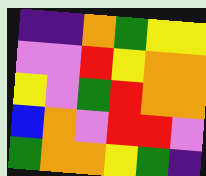[["indigo", "indigo", "orange", "green", "yellow", "yellow"], ["violet", "violet", "red", "yellow", "orange", "orange"], ["yellow", "violet", "green", "red", "orange", "orange"], ["blue", "orange", "violet", "red", "red", "violet"], ["green", "orange", "orange", "yellow", "green", "indigo"]]